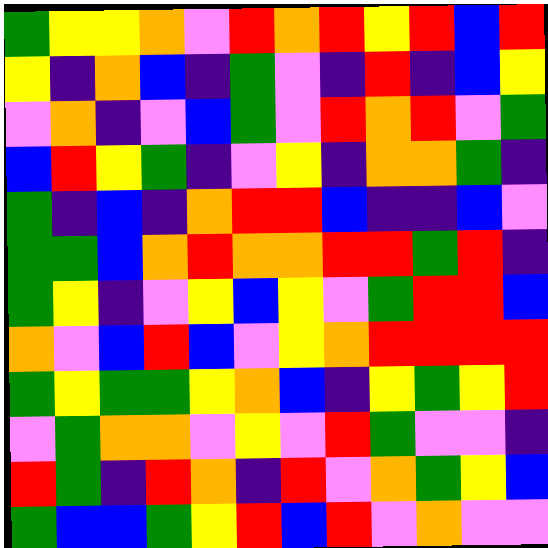[["green", "yellow", "yellow", "orange", "violet", "red", "orange", "red", "yellow", "red", "blue", "red"], ["yellow", "indigo", "orange", "blue", "indigo", "green", "violet", "indigo", "red", "indigo", "blue", "yellow"], ["violet", "orange", "indigo", "violet", "blue", "green", "violet", "red", "orange", "red", "violet", "green"], ["blue", "red", "yellow", "green", "indigo", "violet", "yellow", "indigo", "orange", "orange", "green", "indigo"], ["green", "indigo", "blue", "indigo", "orange", "red", "red", "blue", "indigo", "indigo", "blue", "violet"], ["green", "green", "blue", "orange", "red", "orange", "orange", "red", "red", "green", "red", "indigo"], ["green", "yellow", "indigo", "violet", "yellow", "blue", "yellow", "violet", "green", "red", "red", "blue"], ["orange", "violet", "blue", "red", "blue", "violet", "yellow", "orange", "red", "red", "red", "red"], ["green", "yellow", "green", "green", "yellow", "orange", "blue", "indigo", "yellow", "green", "yellow", "red"], ["violet", "green", "orange", "orange", "violet", "yellow", "violet", "red", "green", "violet", "violet", "indigo"], ["red", "green", "indigo", "red", "orange", "indigo", "red", "violet", "orange", "green", "yellow", "blue"], ["green", "blue", "blue", "green", "yellow", "red", "blue", "red", "violet", "orange", "violet", "violet"]]